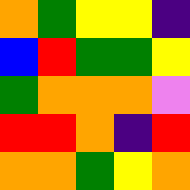[["orange", "green", "yellow", "yellow", "indigo"], ["blue", "red", "green", "green", "yellow"], ["green", "orange", "orange", "orange", "violet"], ["red", "red", "orange", "indigo", "red"], ["orange", "orange", "green", "yellow", "orange"]]